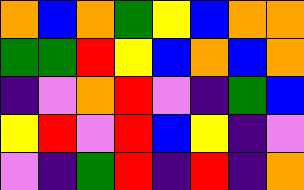[["orange", "blue", "orange", "green", "yellow", "blue", "orange", "orange"], ["green", "green", "red", "yellow", "blue", "orange", "blue", "orange"], ["indigo", "violet", "orange", "red", "violet", "indigo", "green", "blue"], ["yellow", "red", "violet", "red", "blue", "yellow", "indigo", "violet"], ["violet", "indigo", "green", "red", "indigo", "red", "indigo", "orange"]]